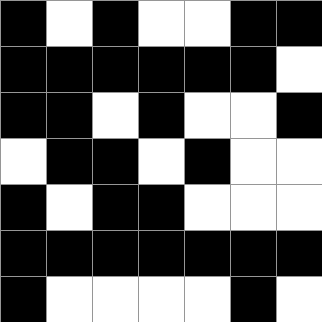[["black", "white", "black", "white", "white", "black", "black"], ["black", "black", "black", "black", "black", "black", "white"], ["black", "black", "white", "black", "white", "white", "black"], ["white", "black", "black", "white", "black", "white", "white"], ["black", "white", "black", "black", "white", "white", "white"], ["black", "black", "black", "black", "black", "black", "black"], ["black", "white", "white", "white", "white", "black", "white"]]